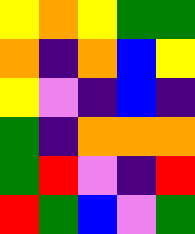[["yellow", "orange", "yellow", "green", "green"], ["orange", "indigo", "orange", "blue", "yellow"], ["yellow", "violet", "indigo", "blue", "indigo"], ["green", "indigo", "orange", "orange", "orange"], ["green", "red", "violet", "indigo", "red"], ["red", "green", "blue", "violet", "green"]]